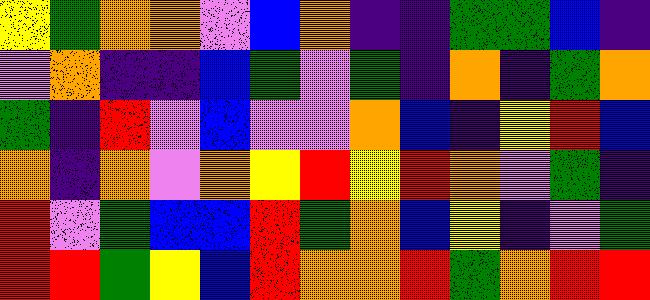[["yellow", "green", "orange", "orange", "violet", "blue", "orange", "indigo", "indigo", "green", "green", "blue", "indigo"], ["violet", "orange", "indigo", "indigo", "blue", "green", "violet", "green", "indigo", "orange", "indigo", "green", "orange"], ["green", "indigo", "red", "violet", "blue", "violet", "violet", "orange", "blue", "indigo", "yellow", "red", "blue"], ["orange", "indigo", "orange", "violet", "orange", "yellow", "red", "yellow", "red", "orange", "violet", "green", "indigo"], ["red", "violet", "green", "blue", "blue", "red", "green", "orange", "blue", "yellow", "indigo", "violet", "green"], ["red", "red", "green", "yellow", "blue", "red", "orange", "orange", "red", "green", "orange", "red", "red"]]